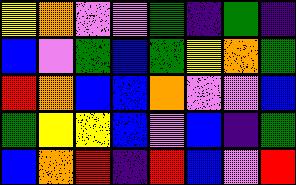[["yellow", "orange", "violet", "violet", "green", "indigo", "green", "indigo"], ["blue", "violet", "green", "blue", "green", "yellow", "orange", "green"], ["red", "orange", "blue", "blue", "orange", "violet", "violet", "blue"], ["green", "yellow", "yellow", "blue", "violet", "blue", "indigo", "green"], ["blue", "orange", "red", "indigo", "red", "blue", "violet", "red"]]